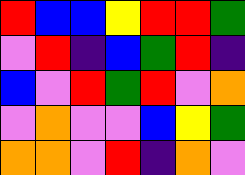[["red", "blue", "blue", "yellow", "red", "red", "green"], ["violet", "red", "indigo", "blue", "green", "red", "indigo"], ["blue", "violet", "red", "green", "red", "violet", "orange"], ["violet", "orange", "violet", "violet", "blue", "yellow", "green"], ["orange", "orange", "violet", "red", "indigo", "orange", "violet"]]